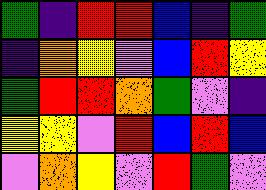[["green", "indigo", "red", "red", "blue", "indigo", "green"], ["indigo", "orange", "yellow", "violet", "blue", "red", "yellow"], ["green", "red", "red", "orange", "green", "violet", "indigo"], ["yellow", "yellow", "violet", "red", "blue", "red", "blue"], ["violet", "orange", "yellow", "violet", "red", "green", "violet"]]